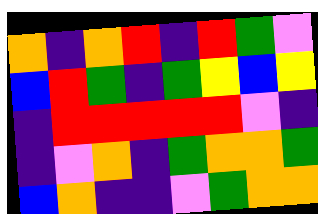[["orange", "indigo", "orange", "red", "indigo", "red", "green", "violet"], ["blue", "red", "green", "indigo", "green", "yellow", "blue", "yellow"], ["indigo", "red", "red", "red", "red", "red", "violet", "indigo"], ["indigo", "violet", "orange", "indigo", "green", "orange", "orange", "green"], ["blue", "orange", "indigo", "indigo", "violet", "green", "orange", "orange"]]